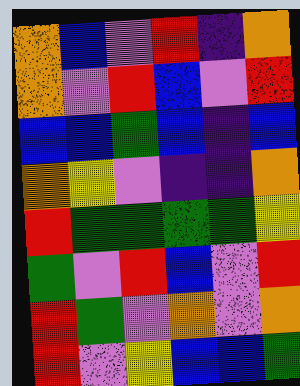[["orange", "blue", "violet", "red", "indigo", "orange"], ["orange", "violet", "red", "blue", "violet", "red"], ["blue", "blue", "green", "blue", "indigo", "blue"], ["orange", "yellow", "violet", "indigo", "indigo", "orange"], ["red", "green", "green", "green", "green", "yellow"], ["green", "violet", "red", "blue", "violet", "red"], ["red", "green", "violet", "orange", "violet", "orange"], ["red", "violet", "yellow", "blue", "blue", "green"]]